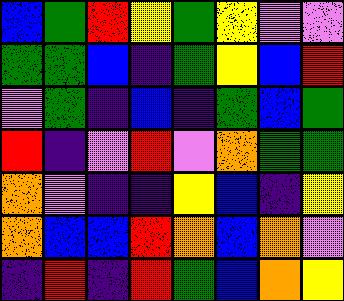[["blue", "green", "red", "yellow", "green", "yellow", "violet", "violet"], ["green", "green", "blue", "indigo", "green", "yellow", "blue", "red"], ["violet", "green", "indigo", "blue", "indigo", "green", "blue", "green"], ["red", "indigo", "violet", "red", "violet", "orange", "green", "green"], ["orange", "violet", "indigo", "indigo", "yellow", "blue", "indigo", "yellow"], ["orange", "blue", "blue", "red", "orange", "blue", "orange", "violet"], ["indigo", "red", "indigo", "red", "green", "blue", "orange", "yellow"]]